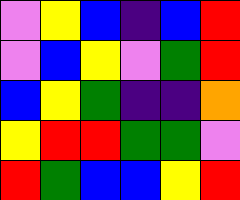[["violet", "yellow", "blue", "indigo", "blue", "red"], ["violet", "blue", "yellow", "violet", "green", "red"], ["blue", "yellow", "green", "indigo", "indigo", "orange"], ["yellow", "red", "red", "green", "green", "violet"], ["red", "green", "blue", "blue", "yellow", "red"]]